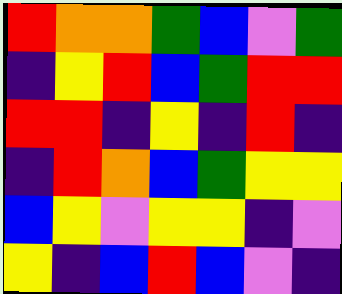[["red", "orange", "orange", "green", "blue", "violet", "green"], ["indigo", "yellow", "red", "blue", "green", "red", "red"], ["red", "red", "indigo", "yellow", "indigo", "red", "indigo"], ["indigo", "red", "orange", "blue", "green", "yellow", "yellow"], ["blue", "yellow", "violet", "yellow", "yellow", "indigo", "violet"], ["yellow", "indigo", "blue", "red", "blue", "violet", "indigo"]]